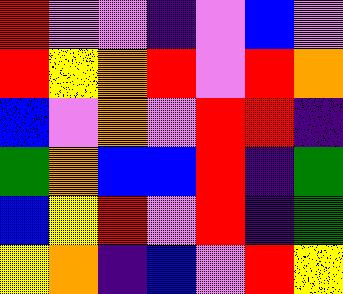[["red", "violet", "violet", "indigo", "violet", "blue", "violet"], ["red", "yellow", "orange", "red", "violet", "red", "orange"], ["blue", "violet", "orange", "violet", "red", "red", "indigo"], ["green", "orange", "blue", "blue", "red", "indigo", "green"], ["blue", "yellow", "red", "violet", "red", "indigo", "green"], ["yellow", "orange", "indigo", "blue", "violet", "red", "yellow"]]